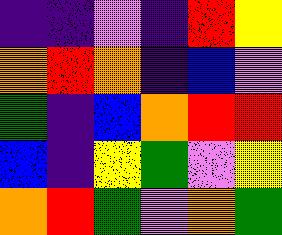[["indigo", "indigo", "violet", "indigo", "red", "yellow"], ["orange", "red", "orange", "indigo", "blue", "violet"], ["green", "indigo", "blue", "orange", "red", "red"], ["blue", "indigo", "yellow", "green", "violet", "yellow"], ["orange", "red", "green", "violet", "orange", "green"]]